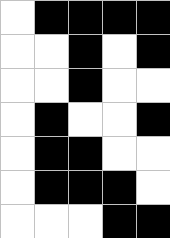[["white", "black", "black", "black", "black"], ["white", "white", "black", "white", "black"], ["white", "white", "black", "white", "white"], ["white", "black", "white", "white", "black"], ["white", "black", "black", "white", "white"], ["white", "black", "black", "black", "white"], ["white", "white", "white", "black", "black"]]